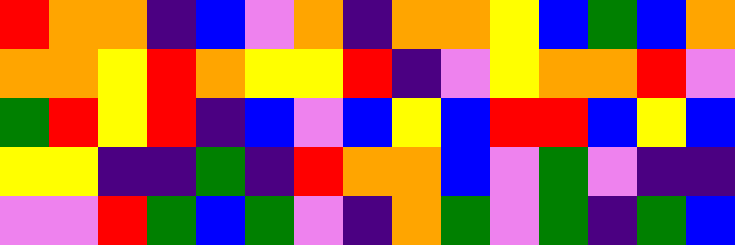[["red", "orange", "orange", "indigo", "blue", "violet", "orange", "indigo", "orange", "orange", "yellow", "blue", "green", "blue", "orange"], ["orange", "orange", "yellow", "red", "orange", "yellow", "yellow", "red", "indigo", "violet", "yellow", "orange", "orange", "red", "violet"], ["green", "red", "yellow", "red", "indigo", "blue", "violet", "blue", "yellow", "blue", "red", "red", "blue", "yellow", "blue"], ["yellow", "yellow", "indigo", "indigo", "green", "indigo", "red", "orange", "orange", "blue", "violet", "green", "violet", "indigo", "indigo"], ["violet", "violet", "red", "green", "blue", "green", "violet", "indigo", "orange", "green", "violet", "green", "indigo", "green", "blue"]]